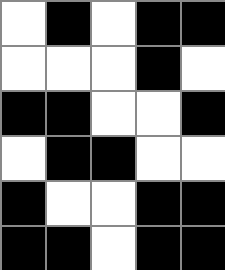[["white", "black", "white", "black", "black"], ["white", "white", "white", "black", "white"], ["black", "black", "white", "white", "black"], ["white", "black", "black", "white", "white"], ["black", "white", "white", "black", "black"], ["black", "black", "white", "black", "black"]]